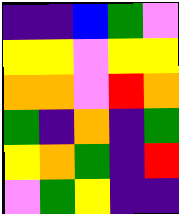[["indigo", "indigo", "blue", "green", "violet"], ["yellow", "yellow", "violet", "yellow", "yellow"], ["orange", "orange", "violet", "red", "orange"], ["green", "indigo", "orange", "indigo", "green"], ["yellow", "orange", "green", "indigo", "red"], ["violet", "green", "yellow", "indigo", "indigo"]]